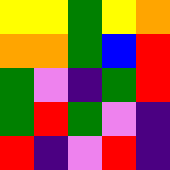[["yellow", "yellow", "green", "yellow", "orange"], ["orange", "orange", "green", "blue", "red"], ["green", "violet", "indigo", "green", "red"], ["green", "red", "green", "violet", "indigo"], ["red", "indigo", "violet", "red", "indigo"]]